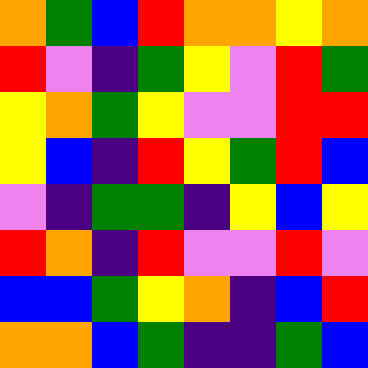[["orange", "green", "blue", "red", "orange", "orange", "yellow", "orange"], ["red", "violet", "indigo", "green", "yellow", "violet", "red", "green"], ["yellow", "orange", "green", "yellow", "violet", "violet", "red", "red"], ["yellow", "blue", "indigo", "red", "yellow", "green", "red", "blue"], ["violet", "indigo", "green", "green", "indigo", "yellow", "blue", "yellow"], ["red", "orange", "indigo", "red", "violet", "violet", "red", "violet"], ["blue", "blue", "green", "yellow", "orange", "indigo", "blue", "red"], ["orange", "orange", "blue", "green", "indigo", "indigo", "green", "blue"]]